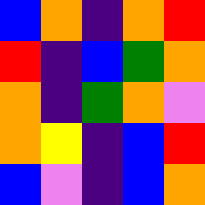[["blue", "orange", "indigo", "orange", "red"], ["red", "indigo", "blue", "green", "orange"], ["orange", "indigo", "green", "orange", "violet"], ["orange", "yellow", "indigo", "blue", "red"], ["blue", "violet", "indigo", "blue", "orange"]]